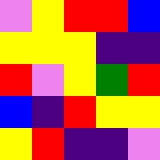[["violet", "yellow", "red", "red", "blue"], ["yellow", "yellow", "yellow", "indigo", "indigo"], ["red", "violet", "yellow", "green", "red"], ["blue", "indigo", "red", "yellow", "yellow"], ["yellow", "red", "indigo", "indigo", "violet"]]